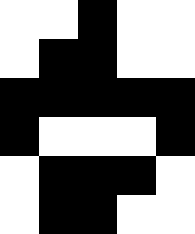[["white", "white", "black", "white", "white"], ["white", "black", "black", "white", "white"], ["black", "black", "black", "black", "black"], ["black", "white", "white", "white", "black"], ["white", "black", "black", "black", "white"], ["white", "black", "black", "white", "white"]]